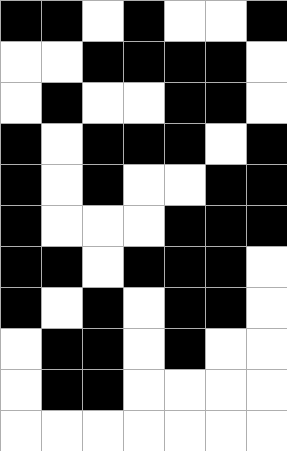[["black", "black", "white", "black", "white", "white", "black"], ["white", "white", "black", "black", "black", "black", "white"], ["white", "black", "white", "white", "black", "black", "white"], ["black", "white", "black", "black", "black", "white", "black"], ["black", "white", "black", "white", "white", "black", "black"], ["black", "white", "white", "white", "black", "black", "black"], ["black", "black", "white", "black", "black", "black", "white"], ["black", "white", "black", "white", "black", "black", "white"], ["white", "black", "black", "white", "black", "white", "white"], ["white", "black", "black", "white", "white", "white", "white"], ["white", "white", "white", "white", "white", "white", "white"]]